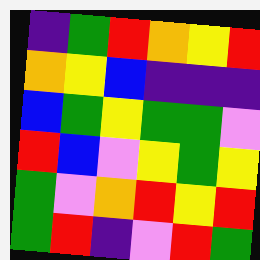[["indigo", "green", "red", "orange", "yellow", "red"], ["orange", "yellow", "blue", "indigo", "indigo", "indigo"], ["blue", "green", "yellow", "green", "green", "violet"], ["red", "blue", "violet", "yellow", "green", "yellow"], ["green", "violet", "orange", "red", "yellow", "red"], ["green", "red", "indigo", "violet", "red", "green"]]